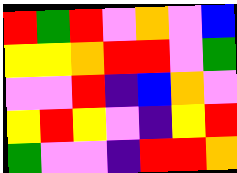[["red", "green", "red", "violet", "orange", "violet", "blue"], ["yellow", "yellow", "orange", "red", "red", "violet", "green"], ["violet", "violet", "red", "indigo", "blue", "orange", "violet"], ["yellow", "red", "yellow", "violet", "indigo", "yellow", "red"], ["green", "violet", "violet", "indigo", "red", "red", "orange"]]